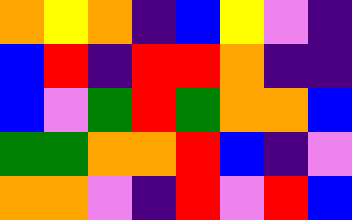[["orange", "yellow", "orange", "indigo", "blue", "yellow", "violet", "indigo"], ["blue", "red", "indigo", "red", "red", "orange", "indigo", "indigo"], ["blue", "violet", "green", "red", "green", "orange", "orange", "blue"], ["green", "green", "orange", "orange", "red", "blue", "indigo", "violet"], ["orange", "orange", "violet", "indigo", "red", "violet", "red", "blue"]]